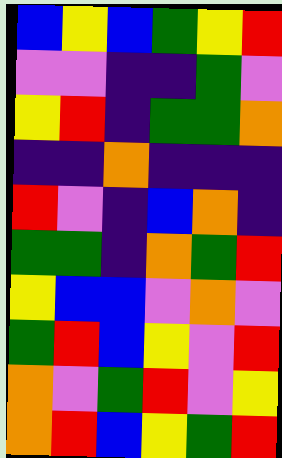[["blue", "yellow", "blue", "green", "yellow", "red"], ["violet", "violet", "indigo", "indigo", "green", "violet"], ["yellow", "red", "indigo", "green", "green", "orange"], ["indigo", "indigo", "orange", "indigo", "indigo", "indigo"], ["red", "violet", "indigo", "blue", "orange", "indigo"], ["green", "green", "indigo", "orange", "green", "red"], ["yellow", "blue", "blue", "violet", "orange", "violet"], ["green", "red", "blue", "yellow", "violet", "red"], ["orange", "violet", "green", "red", "violet", "yellow"], ["orange", "red", "blue", "yellow", "green", "red"]]